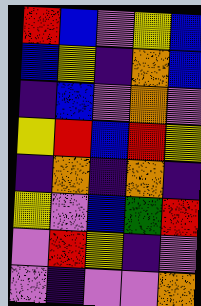[["red", "blue", "violet", "yellow", "blue"], ["blue", "yellow", "indigo", "orange", "blue"], ["indigo", "blue", "violet", "orange", "violet"], ["yellow", "red", "blue", "red", "yellow"], ["indigo", "orange", "indigo", "orange", "indigo"], ["yellow", "violet", "blue", "green", "red"], ["violet", "red", "yellow", "indigo", "violet"], ["violet", "indigo", "violet", "violet", "orange"]]